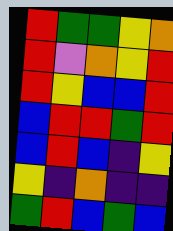[["red", "green", "green", "yellow", "orange"], ["red", "violet", "orange", "yellow", "red"], ["red", "yellow", "blue", "blue", "red"], ["blue", "red", "red", "green", "red"], ["blue", "red", "blue", "indigo", "yellow"], ["yellow", "indigo", "orange", "indigo", "indigo"], ["green", "red", "blue", "green", "blue"]]